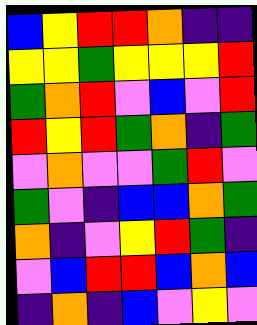[["blue", "yellow", "red", "red", "orange", "indigo", "indigo"], ["yellow", "yellow", "green", "yellow", "yellow", "yellow", "red"], ["green", "orange", "red", "violet", "blue", "violet", "red"], ["red", "yellow", "red", "green", "orange", "indigo", "green"], ["violet", "orange", "violet", "violet", "green", "red", "violet"], ["green", "violet", "indigo", "blue", "blue", "orange", "green"], ["orange", "indigo", "violet", "yellow", "red", "green", "indigo"], ["violet", "blue", "red", "red", "blue", "orange", "blue"], ["indigo", "orange", "indigo", "blue", "violet", "yellow", "violet"]]